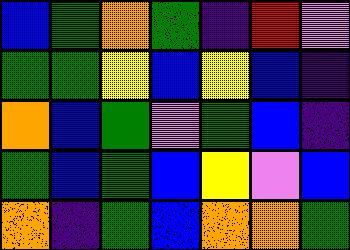[["blue", "green", "orange", "green", "indigo", "red", "violet"], ["green", "green", "yellow", "blue", "yellow", "blue", "indigo"], ["orange", "blue", "green", "violet", "green", "blue", "indigo"], ["green", "blue", "green", "blue", "yellow", "violet", "blue"], ["orange", "indigo", "green", "blue", "orange", "orange", "green"]]